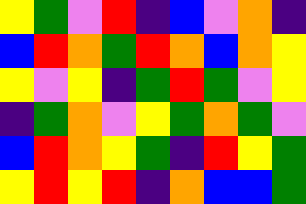[["yellow", "green", "violet", "red", "indigo", "blue", "violet", "orange", "indigo"], ["blue", "red", "orange", "green", "red", "orange", "blue", "orange", "yellow"], ["yellow", "violet", "yellow", "indigo", "green", "red", "green", "violet", "yellow"], ["indigo", "green", "orange", "violet", "yellow", "green", "orange", "green", "violet"], ["blue", "red", "orange", "yellow", "green", "indigo", "red", "yellow", "green"], ["yellow", "red", "yellow", "red", "indigo", "orange", "blue", "blue", "green"]]